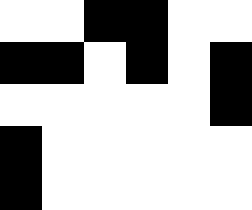[["white", "white", "black", "black", "white", "white"], ["black", "black", "white", "black", "white", "black"], ["white", "white", "white", "white", "white", "black"], ["black", "white", "white", "white", "white", "white"], ["black", "white", "white", "white", "white", "white"]]